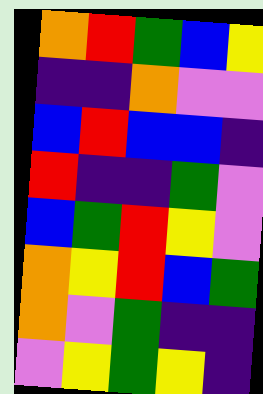[["orange", "red", "green", "blue", "yellow"], ["indigo", "indigo", "orange", "violet", "violet"], ["blue", "red", "blue", "blue", "indigo"], ["red", "indigo", "indigo", "green", "violet"], ["blue", "green", "red", "yellow", "violet"], ["orange", "yellow", "red", "blue", "green"], ["orange", "violet", "green", "indigo", "indigo"], ["violet", "yellow", "green", "yellow", "indigo"]]